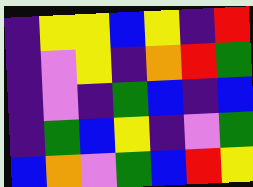[["indigo", "yellow", "yellow", "blue", "yellow", "indigo", "red"], ["indigo", "violet", "yellow", "indigo", "orange", "red", "green"], ["indigo", "violet", "indigo", "green", "blue", "indigo", "blue"], ["indigo", "green", "blue", "yellow", "indigo", "violet", "green"], ["blue", "orange", "violet", "green", "blue", "red", "yellow"]]